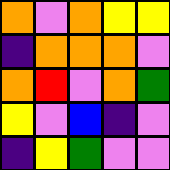[["orange", "violet", "orange", "yellow", "yellow"], ["indigo", "orange", "orange", "orange", "violet"], ["orange", "red", "violet", "orange", "green"], ["yellow", "violet", "blue", "indigo", "violet"], ["indigo", "yellow", "green", "violet", "violet"]]